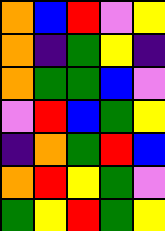[["orange", "blue", "red", "violet", "yellow"], ["orange", "indigo", "green", "yellow", "indigo"], ["orange", "green", "green", "blue", "violet"], ["violet", "red", "blue", "green", "yellow"], ["indigo", "orange", "green", "red", "blue"], ["orange", "red", "yellow", "green", "violet"], ["green", "yellow", "red", "green", "yellow"]]